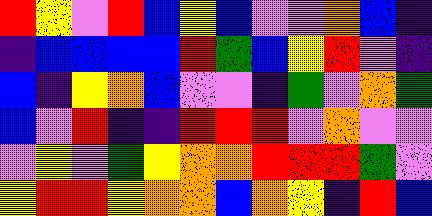[["red", "yellow", "violet", "red", "blue", "yellow", "blue", "violet", "violet", "orange", "blue", "indigo"], ["indigo", "blue", "blue", "blue", "blue", "red", "green", "blue", "yellow", "red", "violet", "indigo"], ["blue", "indigo", "yellow", "orange", "blue", "violet", "violet", "indigo", "green", "violet", "orange", "green"], ["blue", "violet", "red", "indigo", "indigo", "red", "red", "red", "violet", "orange", "violet", "violet"], ["violet", "yellow", "violet", "green", "yellow", "orange", "orange", "red", "red", "red", "green", "violet"], ["yellow", "red", "red", "yellow", "orange", "orange", "blue", "orange", "yellow", "indigo", "red", "blue"]]